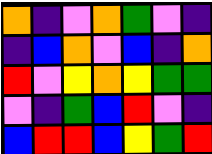[["orange", "indigo", "violet", "orange", "green", "violet", "indigo"], ["indigo", "blue", "orange", "violet", "blue", "indigo", "orange"], ["red", "violet", "yellow", "orange", "yellow", "green", "green"], ["violet", "indigo", "green", "blue", "red", "violet", "indigo"], ["blue", "red", "red", "blue", "yellow", "green", "red"]]